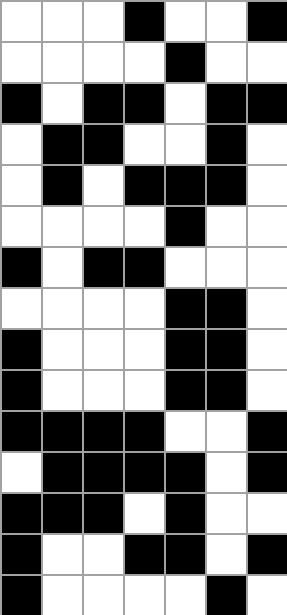[["white", "white", "white", "black", "white", "white", "black"], ["white", "white", "white", "white", "black", "white", "white"], ["black", "white", "black", "black", "white", "black", "black"], ["white", "black", "black", "white", "white", "black", "white"], ["white", "black", "white", "black", "black", "black", "white"], ["white", "white", "white", "white", "black", "white", "white"], ["black", "white", "black", "black", "white", "white", "white"], ["white", "white", "white", "white", "black", "black", "white"], ["black", "white", "white", "white", "black", "black", "white"], ["black", "white", "white", "white", "black", "black", "white"], ["black", "black", "black", "black", "white", "white", "black"], ["white", "black", "black", "black", "black", "white", "black"], ["black", "black", "black", "white", "black", "white", "white"], ["black", "white", "white", "black", "black", "white", "black"], ["black", "white", "white", "white", "white", "black", "white"]]